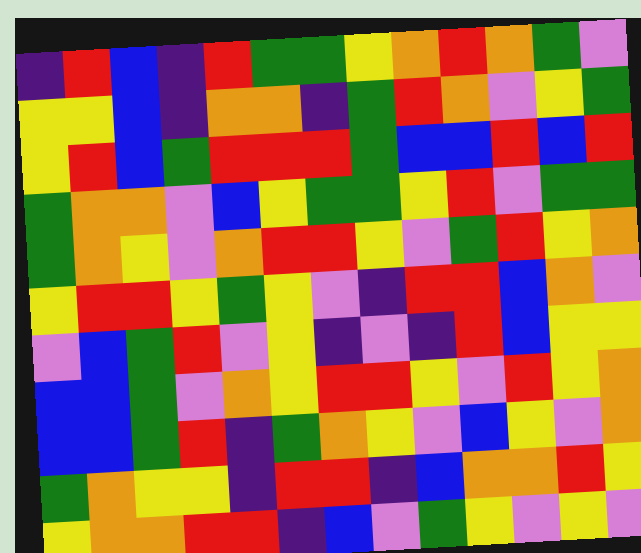[["indigo", "red", "blue", "indigo", "red", "green", "green", "yellow", "orange", "red", "orange", "green", "violet"], ["yellow", "yellow", "blue", "indigo", "orange", "orange", "indigo", "green", "red", "orange", "violet", "yellow", "green"], ["yellow", "red", "blue", "green", "red", "red", "red", "green", "blue", "blue", "red", "blue", "red"], ["green", "orange", "orange", "violet", "blue", "yellow", "green", "green", "yellow", "red", "violet", "green", "green"], ["green", "orange", "yellow", "violet", "orange", "red", "red", "yellow", "violet", "green", "red", "yellow", "orange"], ["yellow", "red", "red", "yellow", "green", "yellow", "violet", "indigo", "red", "red", "blue", "orange", "violet"], ["violet", "blue", "green", "red", "violet", "yellow", "indigo", "violet", "indigo", "red", "blue", "yellow", "yellow"], ["blue", "blue", "green", "violet", "orange", "yellow", "red", "red", "yellow", "violet", "red", "yellow", "orange"], ["blue", "blue", "green", "red", "indigo", "green", "orange", "yellow", "violet", "blue", "yellow", "violet", "orange"], ["green", "orange", "yellow", "yellow", "indigo", "red", "red", "indigo", "blue", "orange", "orange", "red", "yellow"], ["yellow", "orange", "orange", "red", "red", "indigo", "blue", "violet", "green", "yellow", "violet", "yellow", "violet"]]